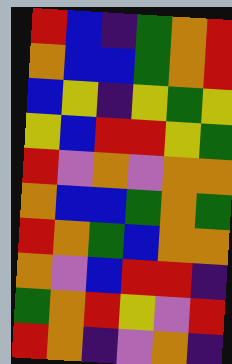[["red", "blue", "indigo", "green", "orange", "red"], ["orange", "blue", "blue", "green", "orange", "red"], ["blue", "yellow", "indigo", "yellow", "green", "yellow"], ["yellow", "blue", "red", "red", "yellow", "green"], ["red", "violet", "orange", "violet", "orange", "orange"], ["orange", "blue", "blue", "green", "orange", "green"], ["red", "orange", "green", "blue", "orange", "orange"], ["orange", "violet", "blue", "red", "red", "indigo"], ["green", "orange", "red", "yellow", "violet", "red"], ["red", "orange", "indigo", "violet", "orange", "indigo"]]